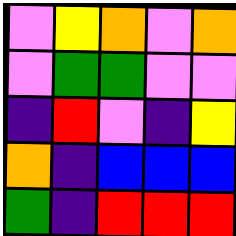[["violet", "yellow", "orange", "violet", "orange"], ["violet", "green", "green", "violet", "violet"], ["indigo", "red", "violet", "indigo", "yellow"], ["orange", "indigo", "blue", "blue", "blue"], ["green", "indigo", "red", "red", "red"]]